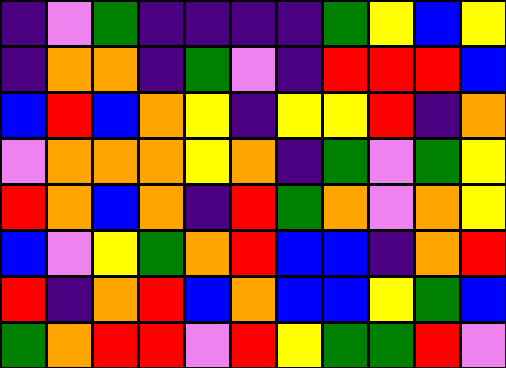[["indigo", "violet", "green", "indigo", "indigo", "indigo", "indigo", "green", "yellow", "blue", "yellow"], ["indigo", "orange", "orange", "indigo", "green", "violet", "indigo", "red", "red", "red", "blue"], ["blue", "red", "blue", "orange", "yellow", "indigo", "yellow", "yellow", "red", "indigo", "orange"], ["violet", "orange", "orange", "orange", "yellow", "orange", "indigo", "green", "violet", "green", "yellow"], ["red", "orange", "blue", "orange", "indigo", "red", "green", "orange", "violet", "orange", "yellow"], ["blue", "violet", "yellow", "green", "orange", "red", "blue", "blue", "indigo", "orange", "red"], ["red", "indigo", "orange", "red", "blue", "orange", "blue", "blue", "yellow", "green", "blue"], ["green", "orange", "red", "red", "violet", "red", "yellow", "green", "green", "red", "violet"]]